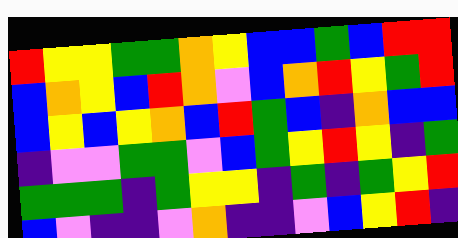[["red", "yellow", "yellow", "green", "green", "orange", "yellow", "blue", "blue", "green", "blue", "red", "red"], ["blue", "orange", "yellow", "blue", "red", "orange", "violet", "blue", "orange", "red", "yellow", "green", "red"], ["blue", "yellow", "blue", "yellow", "orange", "blue", "red", "green", "blue", "indigo", "orange", "blue", "blue"], ["indigo", "violet", "violet", "green", "green", "violet", "blue", "green", "yellow", "red", "yellow", "indigo", "green"], ["green", "green", "green", "indigo", "green", "yellow", "yellow", "indigo", "green", "indigo", "green", "yellow", "red"], ["blue", "violet", "indigo", "indigo", "violet", "orange", "indigo", "indigo", "violet", "blue", "yellow", "red", "indigo"]]